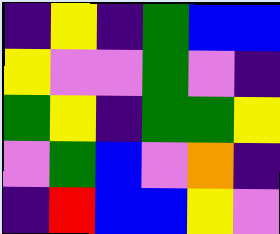[["indigo", "yellow", "indigo", "green", "blue", "blue"], ["yellow", "violet", "violet", "green", "violet", "indigo"], ["green", "yellow", "indigo", "green", "green", "yellow"], ["violet", "green", "blue", "violet", "orange", "indigo"], ["indigo", "red", "blue", "blue", "yellow", "violet"]]